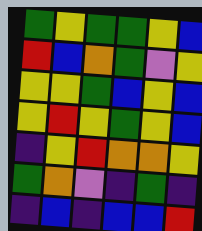[["green", "yellow", "green", "green", "yellow", "blue"], ["red", "blue", "orange", "green", "violet", "yellow"], ["yellow", "yellow", "green", "blue", "yellow", "blue"], ["yellow", "red", "yellow", "green", "yellow", "blue"], ["indigo", "yellow", "red", "orange", "orange", "yellow"], ["green", "orange", "violet", "indigo", "green", "indigo"], ["indigo", "blue", "indigo", "blue", "blue", "red"]]